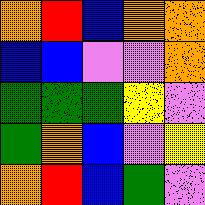[["orange", "red", "blue", "orange", "orange"], ["blue", "blue", "violet", "violet", "orange"], ["green", "green", "green", "yellow", "violet"], ["green", "orange", "blue", "violet", "yellow"], ["orange", "red", "blue", "green", "violet"]]